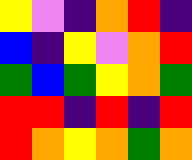[["yellow", "violet", "indigo", "orange", "red", "indigo"], ["blue", "indigo", "yellow", "violet", "orange", "red"], ["green", "blue", "green", "yellow", "orange", "green"], ["red", "red", "indigo", "red", "indigo", "red"], ["red", "orange", "yellow", "orange", "green", "orange"]]